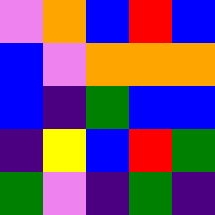[["violet", "orange", "blue", "red", "blue"], ["blue", "violet", "orange", "orange", "orange"], ["blue", "indigo", "green", "blue", "blue"], ["indigo", "yellow", "blue", "red", "green"], ["green", "violet", "indigo", "green", "indigo"]]